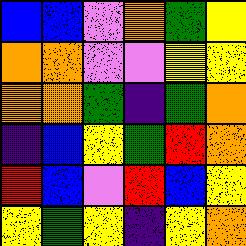[["blue", "blue", "violet", "orange", "green", "yellow"], ["orange", "orange", "violet", "violet", "yellow", "yellow"], ["orange", "orange", "green", "indigo", "green", "orange"], ["indigo", "blue", "yellow", "green", "red", "orange"], ["red", "blue", "violet", "red", "blue", "yellow"], ["yellow", "green", "yellow", "indigo", "yellow", "orange"]]